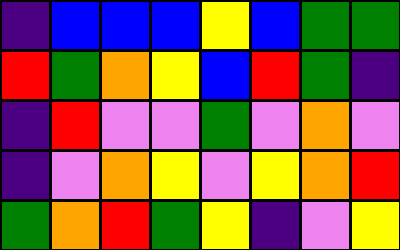[["indigo", "blue", "blue", "blue", "yellow", "blue", "green", "green"], ["red", "green", "orange", "yellow", "blue", "red", "green", "indigo"], ["indigo", "red", "violet", "violet", "green", "violet", "orange", "violet"], ["indigo", "violet", "orange", "yellow", "violet", "yellow", "orange", "red"], ["green", "orange", "red", "green", "yellow", "indigo", "violet", "yellow"]]